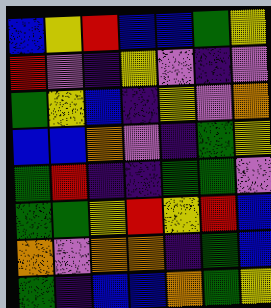[["blue", "yellow", "red", "blue", "blue", "green", "yellow"], ["red", "violet", "indigo", "yellow", "violet", "indigo", "violet"], ["green", "yellow", "blue", "indigo", "yellow", "violet", "orange"], ["blue", "blue", "orange", "violet", "indigo", "green", "yellow"], ["green", "red", "indigo", "indigo", "green", "green", "violet"], ["green", "green", "yellow", "red", "yellow", "red", "blue"], ["orange", "violet", "orange", "orange", "indigo", "green", "blue"], ["green", "indigo", "blue", "blue", "orange", "green", "yellow"]]